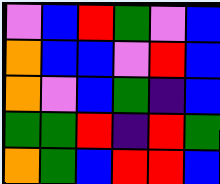[["violet", "blue", "red", "green", "violet", "blue"], ["orange", "blue", "blue", "violet", "red", "blue"], ["orange", "violet", "blue", "green", "indigo", "blue"], ["green", "green", "red", "indigo", "red", "green"], ["orange", "green", "blue", "red", "red", "blue"]]